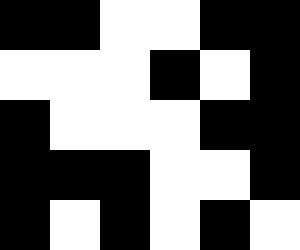[["black", "black", "white", "white", "black", "black"], ["white", "white", "white", "black", "white", "black"], ["black", "white", "white", "white", "black", "black"], ["black", "black", "black", "white", "white", "black"], ["black", "white", "black", "white", "black", "white"]]